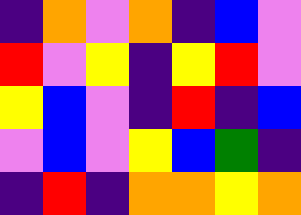[["indigo", "orange", "violet", "orange", "indigo", "blue", "violet"], ["red", "violet", "yellow", "indigo", "yellow", "red", "violet"], ["yellow", "blue", "violet", "indigo", "red", "indigo", "blue"], ["violet", "blue", "violet", "yellow", "blue", "green", "indigo"], ["indigo", "red", "indigo", "orange", "orange", "yellow", "orange"]]